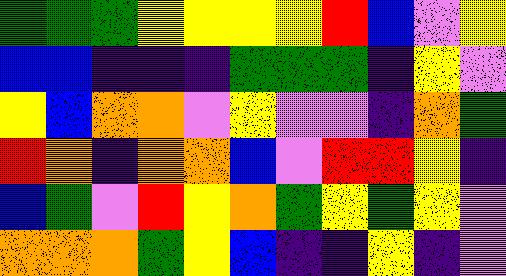[["green", "green", "green", "yellow", "yellow", "yellow", "yellow", "red", "blue", "violet", "yellow"], ["blue", "blue", "indigo", "indigo", "indigo", "green", "green", "green", "indigo", "yellow", "violet"], ["yellow", "blue", "orange", "orange", "violet", "yellow", "violet", "violet", "indigo", "orange", "green"], ["red", "orange", "indigo", "orange", "orange", "blue", "violet", "red", "red", "yellow", "indigo"], ["blue", "green", "violet", "red", "yellow", "orange", "green", "yellow", "green", "yellow", "violet"], ["orange", "orange", "orange", "green", "yellow", "blue", "indigo", "indigo", "yellow", "indigo", "violet"]]